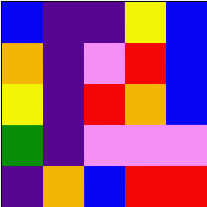[["blue", "indigo", "indigo", "yellow", "blue"], ["orange", "indigo", "violet", "red", "blue"], ["yellow", "indigo", "red", "orange", "blue"], ["green", "indigo", "violet", "violet", "violet"], ["indigo", "orange", "blue", "red", "red"]]